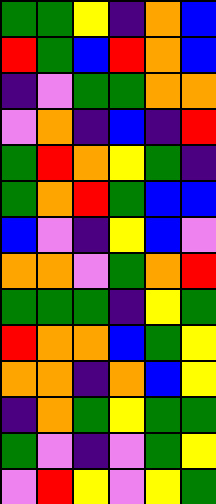[["green", "green", "yellow", "indigo", "orange", "blue"], ["red", "green", "blue", "red", "orange", "blue"], ["indigo", "violet", "green", "green", "orange", "orange"], ["violet", "orange", "indigo", "blue", "indigo", "red"], ["green", "red", "orange", "yellow", "green", "indigo"], ["green", "orange", "red", "green", "blue", "blue"], ["blue", "violet", "indigo", "yellow", "blue", "violet"], ["orange", "orange", "violet", "green", "orange", "red"], ["green", "green", "green", "indigo", "yellow", "green"], ["red", "orange", "orange", "blue", "green", "yellow"], ["orange", "orange", "indigo", "orange", "blue", "yellow"], ["indigo", "orange", "green", "yellow", "green", "green"], ["green", "violet", "indigo", "violet", "green", "yellow"], ["violet", "red", "yellow", "violet", "yellow", "green"]]